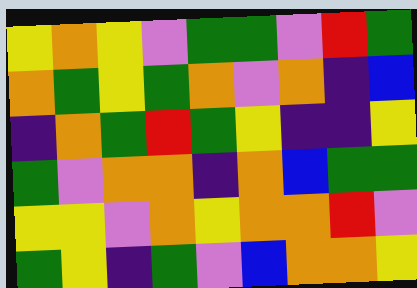[["yellow", "orange", "yellow", "violet", "green", "green", "violet", "red", "green"], ["orange", "green", "yellow", "green", "orange", "violet", "orange", "indigo", "blue"], ["indigo", "orange", "green", "red", "green", "yellow", "indigo", "indigo", "yellow"], ["green", "violet", "orange", "orange", "indigo", "orange", "blue", "green", "green"], ["yellow", "yellow", "violet", "orange", "yellow", "orange", "orange", "red", "violet"], ["green", "yellow", "indigo", "green", "violet", "blue", "orange", "orange", "yellow"]]